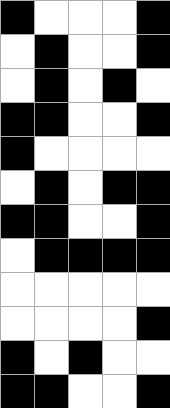[["black", "white", "white", "white", "black"], ["white", "black", "white", "white", "black"], ["white", "black", "white", "black", "white"], ["black", "black", "white", "white", "black"], ["black", "white", "white", "white", "white"], ["white", "black", "white", "black", "black"], ["black", "black", "white", "white", "black"], ["white", "black", "black", "black", "black"], ["white", "white", "white", "white", "white"], ["white", "white", "white", "white", "black"], ["black", "white", "black", "white", "white"], ["black", "black", "white", "white", "black"]]